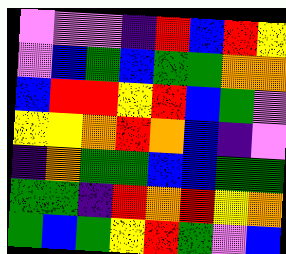[["violet", "violet", "violet", "indigo", "red", "blue", "red", "yellow"], ["violet", "blue", "green", "blue", "green", "green", "orange", "orange"], ["blue", "red", "red", "yellow", "red", "blue", "green", "violet"], ["yellow", "yellow", "orange", "red", "orange", "blue", "indigo", "violet"], ["indigo", "orange", "green", "green", "blue", "blue", "green", "green"], ["green", "green", "indigo", "red", "orange", "red", "yellow", "orange"], ["green", "blue", "green", "yellow", "red", "green", "violet", "blue"]]